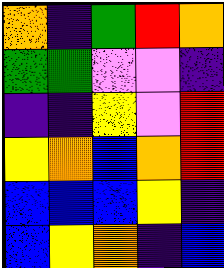[["orange", "indigo", "green", "red", "orange"], ["green", "green", "violet", "violet", "indigo"], ["indigo", "indigo", "yellow", "violet", "red"], ["yellow", "orange", "blue", "orange", "red"], ["blue", "blue", "blue", "yellow", "indigo"], ["blue", "yellow", "orange", "indigo", "blue"]]